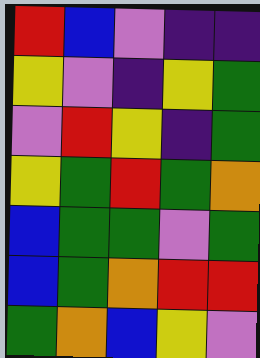[["red", "blue", "violet", "indigo", "indigo"], ["yellow", "violet", "indigo", "yellow", "green"], ["violet", "red", "yellow", "indigo", "green"], ["yellow", "green", "red", "green", "orange"], ["blue", "green", "green", "violet", "green"], ["blue", "green", "orange", "red", "red"], ["green", "orange", "blue", "yellow", "violet"]]